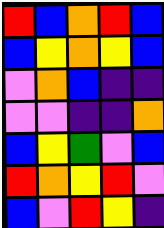[["red", "blue", "orange", "red", "blue"], ["blue", "yellow", "orange", "yellow", "blue"], ["violet", "orange", "blue", "indigo", "indigo"], ["violet", "violet", "indigo", "indigo", "orange"], ["blue", "yellow", "green", "violet", "blue"], ["red", "orange", "yellow", "red", "violet"], ["blue", "violet", "red", "yellow", "indigo"]]